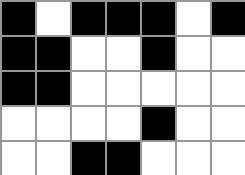[["black", "white", "black", "black", "black", "white", "black"], ["black", "black", "white", "white", "black", "white", "white"], ["black", "black", "white", "white", "white", "white", "white"], ["white", "white", "white", "white", "black", "white", "white"], ["white", "white", "black", "black", "white", "white", "white"]]